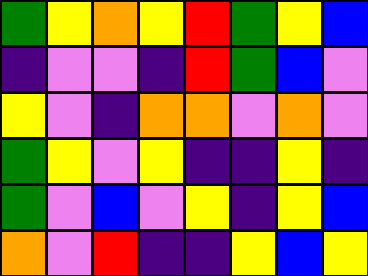[["green", "yellow", "orange", "yellow", "red", "green", "yellow", "blue"], ["indigo", "violet", "violet", "indigo", "red", "green", "blue", "violet"], ["yellow", "violet", "indigo", "orange", "orange", "violet", "orange", "violet"], ["green", "yellow", "violet", "yellow", "indigo", "indigo", "yellow", "indigo"], ["green", "violet", "blue", "violet", "yellow", "indigo", "yellow", "blue"], ["orange", "violet", "red", "indigo", "indigo", "yellow", "blue", "yellow"]]